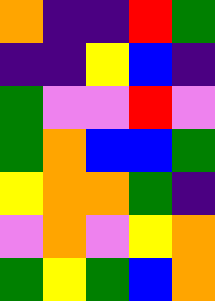[["orange", "indigo", "indigo", "red", "green"], ["indigo", "indigo", "yellow", "blue", "indigo"], ["green", "violet", "violet", "red", "violet"], ["green", "orange", "blue", "blue", "green"], ["yellow", "orange", "orange", "green", "indigo"], ["violet", "orange", "violet", "yellow", "orange"], ["green", "yellow", "green", "blue", "orange"]]